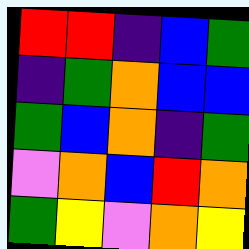[["red", "red", "indigo", "blue", "green"], ["indigo", "green", "orange", "blue", "blue"], ["green", "blue", "orange", "indigo", "green"], ["violet", "orange", "blue", "red", "orange"], ["green", "yellow", "violet", "orange", "yellow"]]